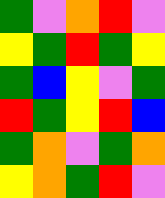[["green", "violet", "orange", "red", "violet"], ["yellow", "green", "red", "green", "yellow"], ["green", "blue", "yellow", "violet", "green"], ["red", "green", "yellow", "red", "blue"], ["green", "orange", "violet", "green", "orange"], ["yellow", "orange", "green", "red", "violet"]]